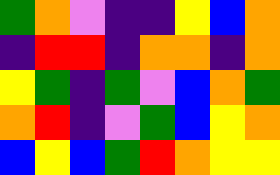[["green", "orange", "violet", "indigo", "indigo", "yellow", "blue", "orange"], ["indigo", "red", "red", "indigo", "orange", "orange", "indigo", "orange"], ["yellow", "green", "indigo", "green", "violet", "blue", "orange", "green"], ["orange", "red", "indigo", "violet", "green", "blue", "yellow", "orange"], ["blue", "yellow", "blue", "green", "red", "orange", "yellow", "yellow"]]